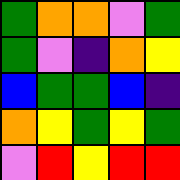[["green", "orange", "orange", "violet", "green"], ["green", "violet", "indigo", "orange", "yellow"], ["blue", "green", "green", "blue", "indigo"], ["orange", "yellow", "green", "yellow", "green"], ["violet", "red", "yellow", "red", "red"]]